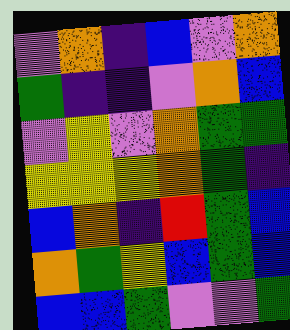[["violet", "orange", "indigo", "blue", "violet", "orange"], ["green", "indigo", "indigo", "violet", "orange", "blue"], ["violet", "yellow", "violet", "orange", "green", "green"], ["yellow", "yellow", "yellow", "orange", "green", "indigo"], ["blue", "orange", "indigo", "red", "green", "blue"], ["orange", "green", "yellow", "blue", "green", "blue"], ["blue", "blue", "green", "violet", "violet", "green"]]